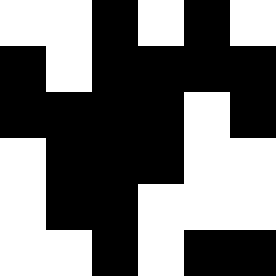[["white", "white", "black", "white", "black", "white"], ["black", "white", "black", "black", "black", "black"], ["black", "black", "black", "black", "white", "black"], ["white", "black", "black", "black", "white", "white"], ["white", "black", "black", "white", "white", "white"], ["white", "white", "black", "white", "black", "black"]]